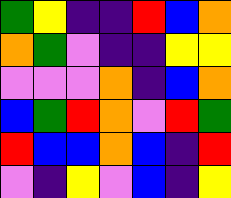[["green", "yellow", "indigo", "indigo", "red", "blue", "orange"], ["orange", "green", "violet", "indigo", "indigo", "yellow", "yellow"], ["violet", "violet", "violet", "orange", "indigo", "blue", "orange"], ["blue", "green", "red", "orange", "violet", "red", "green"], ["red", "blue", "blue", "orange", "blue", "indigo", "red"], ["violet", "indigo", "yellow", "violet", "blue", "indigo", "yellow"]]